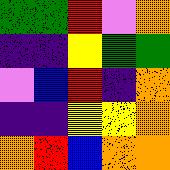[["green", "green", "red", "violet", "orange"], ["indigo", "indigo", "yellow", "green", "green"], ["violet", "blue", "red", "indigo", "orange"], ["indigo", "indigo", "yellow", "yellow", "orange"], ["orange", "red", "blue", "orange", "orange"]]